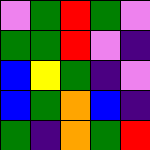[["violet", "green", "red", "green", "violet"], ["green", "green", "red", "violet", "indigo"], ["blue", "yellow", "green", "indigo", "violet"], ["blue", "green", "orange", "blue", "indigo"], ["green", "indigo", "orange", "green", "red"]]